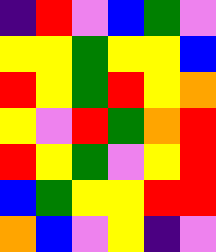[["indigo", "red", "violet", "blue", "green", "violet"], ["yellow", "yellow", "green", "yellow", "yellow", "blue"], ["red", "yellow", "green", "red", "yellow", "orange"], ["yellow", "violet", "red", "green", "orange", "red"], ["red", "yellow", "green", "violet", "yellow", "red"], ["blue", "green", "yellow", "yellow", "red", "red"], ["orange", "blue", "violet", "yellow", "indigo", "violet"]]